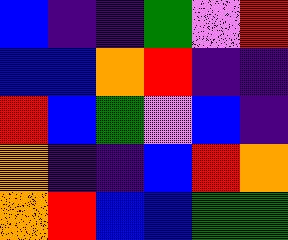[["blue", "indigo", "indigo", "green", "violet", "red"], ["blue", "blue", "orange", "red", "indigo", "indigo"], ["red", "blue", "green", "violet", "blue", "indigo"], ["orange", "indigo", "indigo", "blue", "red", "orange"], ["orange", "red", "blue", "blue", "green", "green"]]